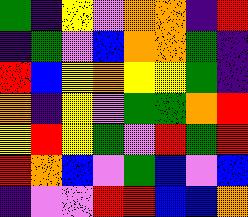[["green", "indigo", "yellow", "violet", "orange", "orange", "indigo", "red"], ["indigo", "green", "violet", "blue", "orange", "orange", "green", "indigo"], ["red", "blue", "yellow", "orange", "yellow", "yellow", "green", "indigo"], ["orange", "indigo", "yellow", "violet", "green", "green", "orange", "red"], ["yellow", "red", "yellow", "green", "violet", "red", "green", "red"], ["red", "orange", "blue", "violet", "green", "blue", "violet", "blue"], ["indigo", "violet", "violet", "red", "red", "blue", "blue", "orange"]]